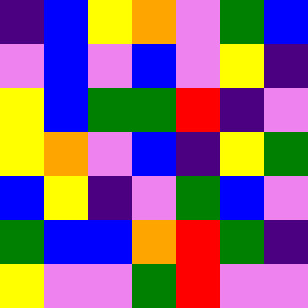[["indigo", "blue", "yellow", "orange", "violet", "green", "blue"], ["violet", "blue", "violet", "blue", "violet", "yellow", "indigo"], ["yellow", "blue", "green", "green", "red", "indigo", "violet"], ["yellow", "orange", "violet", "blue", "indigo", "yellow", "green"], ["blue", "yellow", "indigo", "violet", "green", "blue", "violet"], ["green", "blue", "blue", "orange", "red", "green", "indigo"], ["yellow", "violet", "violet", "green", "red", "violet", "violet"]]